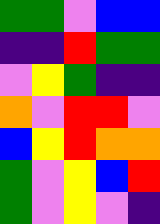[["green", "green", "violet", "blue", "blue"], ["indigo", "indigo", "red", "green", "green"], ["violet", "yellow", "green", "indigo", "indigo"], ["orange", "violet", "red", "red", "violet"], ["blue", "yellow", "red", "orange", "orange"], ["green", "violet", "yellow", "blue", "red"], ["green", "violet", "yellow", "violet", "indigo"]]